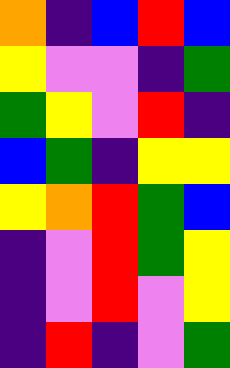[["orange", "indigo", "blue", "red", "blue"], ["yellow", "violet", "violet", "indigo", "green"], ["green", "yellow", "violet", "red", "indigo"], ["blue", "green", "indigo", "yellow", "yellow"], ["yellow", "orange", "red", "green", "blue"], ["indigo", "violet", "red", "green", "yellow"], ["indigo", "violet", "red", "violet", "yellow"], ["indigo", "red", "indigo", "violet", "green"]]